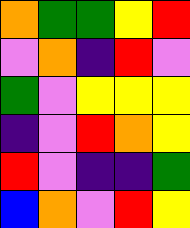[["orange", "green", "green", "yellow", "red"], ["violet", "orange", "indigo", "red", "violet"], ["green", "violet", "yellow", "yellow", "yellow"], ["indigo", "violet", "red", "orange", "yellow"], ["red", "violet", "indigo", "indigo", "green"], ["blue", "orange", "violet", "red", "yellow"]]